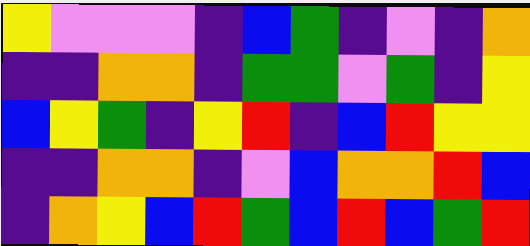[["yellow", "violet", "violet", "violet", "indigo", "blue", "green", "indigo", "violet", "indigo", "orange"], ["indigo", "indigo", "orange", "orange", "indigo", "green", "green", "violet", "green", "indigo", "yellow"], ["blue", "yellow", "green", "indigo", "yellow", "red", "indigo", "blue", "red", "yellow", "yellow"], ["indigo", "indigo", "orange", "orange", "indigo", "violet", "blue", "orange", "orange", "red", "blue"], ["indigo", "orange", "yellow", "blue", "red", "green", "blue", "red", "blue", "green", "red"]]